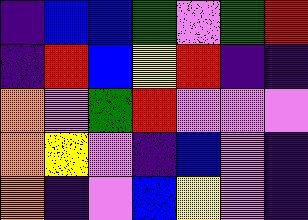[["indigo", "blue", "blue", "green", "violet", "green", "red"], ["indigo", "red", "blue", "yellow", "red", "indigo", "indigo"], ["orange", "violet", "green", "red", "violet", "violet", "violet"], ["orange", "yellow", "violet", "indigo", "blue", "violet", "indigo"], ["orange", "indigo", "violet", "blue", "yellow", "violet", "indigo"]]